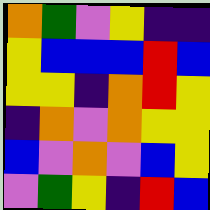[["orange", "green", "violet", "yellow", "indigo", "indigo"], ["yellow", "blue", "blue", "blue", "red", "blue"], ["yellow", "yellow", "indigo", "orange", "red", "yellow"], ["indigo", "orange", "violet", "orange", "yellow", "yellow"], ["blue", "violet", "orange", "violet", "blue", "yellow"], ["violet", "green", "yellow", "indigo", "red", "blue"]]